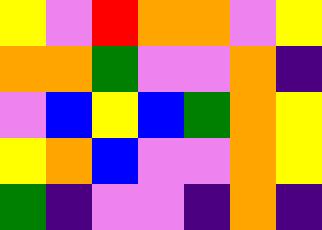[["yellow", "violet", "red", "orange", "orange", "violet", "yellow"], ["orange", "orange", "green", "violet", "violet", "orange", "indigo"], ["violet", "blue", "yellow", "blue", "green", "orange", "yellow"], ["yellow", "orange", "blue", "violet", "violet", "orange", "yellow"], ["green", "indigo", "violet", "violet", "indigo", "orange", "indigo"]]